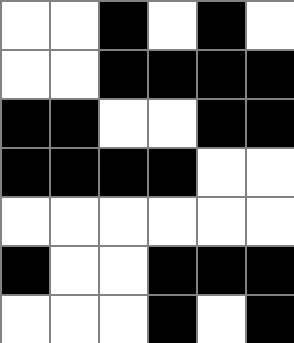[["white", "white", "black", "white", "black", "white"], ["white", "white", "black", "black", "black", "black"], ["black", "black", "white", "white", "black", "black"], ["black", "black", "black", "black", "white", "white"], ["white", "white", "white", "white", "white", "white"], ["black", "white", "white", "black", "black", "black"], ["white", "white", "white", "black", "white", "black"]]